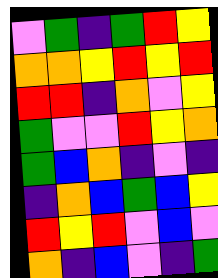[["violet", "green", "indigo", "green", "red", "yellow"], ["orange", "orange", "yellow", "red", "yellow", "red"], ["red", "red", "indigo", "orange", "violet", "yellow"], ["green", "violet", "violet", "red", "yellow", "orange"], ["green", "blue", "orange", "indigo", "violet", "indigo"], ["indigo", "orange", "blue", "green", "blue", "yellow"], ["red", "yellow", "red", "violet", "blue", "violet"], ["orange", "indigo", "blue", "violet", "indigo", "green"]]